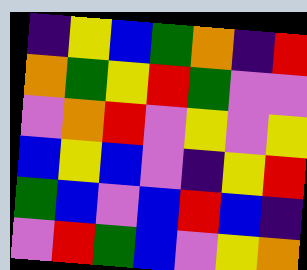[["indigo", "yellow", "blue", "green", "orange", "indigo", "red"], ["orange", "green", "yellow", "red", "green", "violet", "violet"], ["violet", "orange", "red", "violet", "yellow", "violet", "yellow"], ["blue", "yellow", "blue", "violet", "indigo", "yellow", "red"], ["green", "blue", "violet", "blue", "red", "blue", "indigo"], ["violet", "red", "green", "blue", "violet", "yellow", "orange"]]